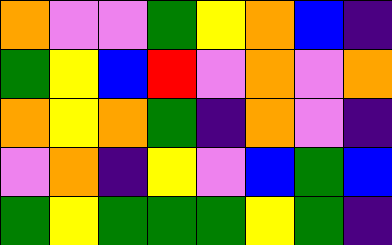[["orange", "violet", "violet", "green", "yellow", "orange", "blue", "indigo"], ["green", "yellow", "blue", "red", "violet", "orange", "violet", "orange"], ["orange", "yellow", "orange", "green", "indigo", "orange", "violet", "indigo"], ["violet", "orange", "indigo", "yellow", "violet", "blue", "green", "blue"], ["green", "yellow", "green", "green", "green", "yellow", "green", "indigo"]]